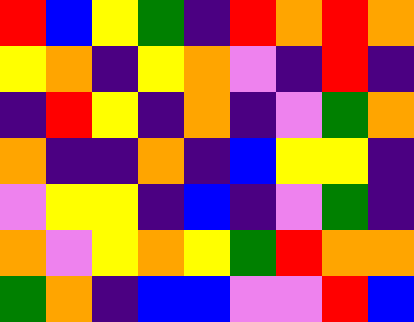[["red", "blue", "yellow", "green", "indigo", "red", "orange", "red", "orange"], ["yellow", "orange", "indigo", "yellow", "orange", "violet", "indigo", "red", "indigo"], ["indigo", "red", "yellow", "indigo", "orange", "indigo", "violet", "green", "orange"], ["orange", "indigo", "indigo", "orange", "indigo", "blue", "yellow", "yellow", "indigo"], ["violet", "yellow", "yellow", "indigo", "blue", "indigo", "violet", "green", "indigo"], ["orange", "violet", "yellow", "orange", "yellow", "green", "red", "orange", "orange"], ["green", "orange", "indigo", "blue", "blue", "violet", "violet", "red", "blue"]]